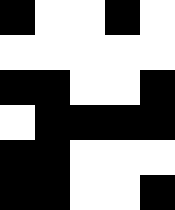[["black", "white", "white", "black", "white"], ["white", "white", "white", "white", "white"], ["black", "black", "white", "white", "black"], ["white", "black", "black", "black", "black"], ["black", "black", "white", "white", "white"], ["black", "black", "white", "white", "black"]]